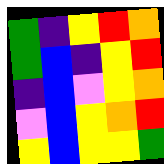[["green", "indigo", "yellow", "red", "orange"], ["green", "blue", "indigo", "yellow", "red"], ["indigo", "blue", "violet", "yellow", "orange"], ["violet", "blue", "yellow", "orange", "red"], ["yellow", "blue", "yellow", "yellow", "green"]]